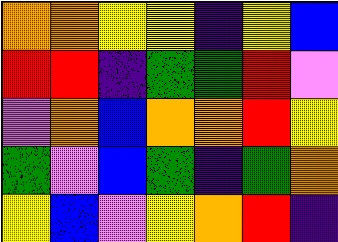[["orange", "orange", "yellow", "yellow", "indigo", "yellow", "blue"], ["red", "red", "indigo", "green", "green", "red", "violet"], ["violet", "orange", "blue", "orange", "orange", "red", "yellow"], ["green", "violet", "blue", "green", "indigo", "green", "orange"], ["yellow", "blue", "violet", "yellow", "orange", "red", "indigo"]]